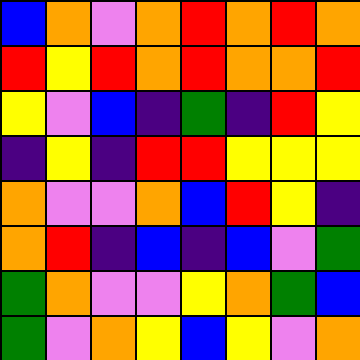[["blue", "orange", "violet", "orange", "red", "orange", "red", "orange"], ["red", "yellow", "red", "orange", "red", "orange", "orange", "red"], ["yellow", "violet", "blue", "indigo", "green", "indigo", "red", "yellow"], ["indigo", "yellow", "indigo", "red", "red", "yellow", "yellow", "yellow"], ["orange", "violet", "violet", "orange", "blue", "red", "yellow", "indigo"], ["orange", "red", "indigo", "blue", "indigo", "blue", "violet", "green"], ["green", "orange", "violet", "violet", "yellow", "orange", "green", "blue"], ["green", "violet", "orange", "yellow", "blue", "yellow", "violet", "orange"]]